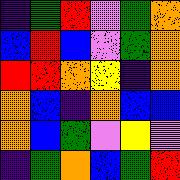[["indigo", "green", "red", "violet", "green", "orange"], ["blue", "red", "blue", "violet", "green", "orange"], ["red", "red", "orange", "yellow", "indigo", "orange"], ["orange", "blue", "indigo", "orange", "blue", "blue"], ["orange", "blue", "green", "violet", "yellow", "violet"], ["indigo", "green", "orange", "blue", "green", "red"]]